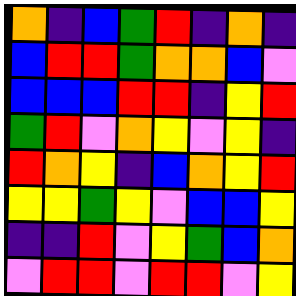[["orange", "indigo", "blue", "green", "red", "indigo", "orange", "indigo"], ["blue", "red", "red", "green", "orange", "orange", "blue", "violet"], ["blue", "blue", "blue", "red", "red", "indigo", "yellow", "red"], ["green", "red", "violet", "orange", "yellow", "violet", "yellow", "indigo"], ["red", "orange", "yellow", "indigo", "blue", "orange", "yellow", "red"], ["yellow", "yellow", "green", "yellow", "violet", "blue", "blue", "yellow"], ["indigo", "indigo", "red", "violet", "yellow", "green", "blue", "orange"], ["violet", "red", "red", "violet", "red", "red", "violet", "yellow"]]